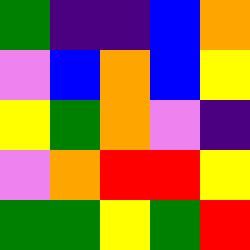[["green", "indigo", "indigo", "blue", "orange"], ["violet", "blue", "orange", "blue", "yellow"], ["yellow", "green", "orange", "violet", "indigo"], ["violet", "orange", "red", "red", "yellow"], ["green", "green", "yellow", "green", "red"]]